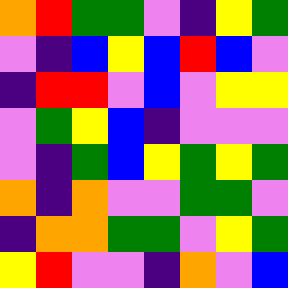[["orange", "red", "green", "green", "violet", "indigo", "yellow", "green"], ["violet", "indigo", "blue", "yellow", "blue", "red", "blue", "violet"], ["indigo", "red", "red", "violet", "blue", "violet", "yellow", "yellow"], ["violet", "green", "yellow", "blue", "indigo", "violet", "violet", "violet"], ["violet", "indigo", "green", "blue", "yellow", "green", "yellow", "green"], ["orange", "indigo", "orange", "violet", "violet", "green", "green", "violet"], ["indigo", "orange", "orange", "green", "green", "violet", "yellow", "green"], ["yellow", "red", "violet", "violet", "indigo", "orange", "violet", "blue"]]